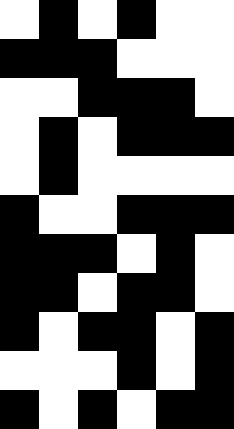[["white", "black", "white", "black", "white", "white"], ["black", "black", "black", "white", "white", "white"], ["white", "white", "black", "black", "black", "white"], ["white", "black", "white", "black", "black", "black"], ["white", "black", "white", "white", "white", "white"], ["black", "white", "white", "black", "black", "black"], ["black", "black", "black", "white", "black", "white"], ["black", "black", "white", "black", "black", "white"], ["black", "white", "black", "black", "white", "black"], ["white", "white", "white", "black", "white", "black"], ["black", "white", "black", "white", "black", "black"]]